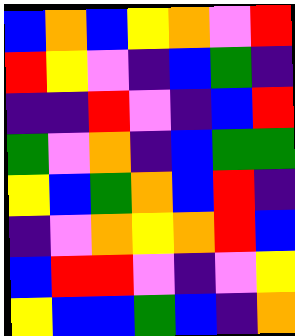[["blue", "orange", "blue", "yellow", "orange", "violet", "red"], ["red", "yellow", "violet", "indigo", "blue", "green", "indigo"], ["indigo", "indigo", "red", "violet", "indigo", "blue", "red"], ["green", "violet", "orange", "indigo", "blue", "green", "green"], ["yellow", "blue", "green", "orange", "blue", "red", "indigo"], ["indigo", "violet", "orange", "yellow", "orange", "red", "blue"], ["blue", "red", "red", "violet", "indigo", "violet", "yellow"], ["yellow", "blue", "blue", "green", "blue", "indigo", "orange"]]